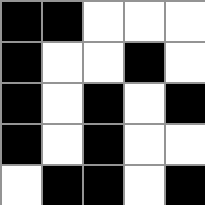[["black", "black", "white", "white", "white"], ["black", "white", "white", "black", "white"], ["black", "white", "black", "white", "black"], ["black", "white", "black", "white", "white"], ["white", "black", "black", "white", "black"]]